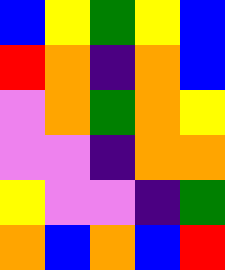[["blue", "yellow", "green", "yellow", "blue"], ["red", "orange", "indigo", "orange", "blue"], ["violet", "orange", "green", "orange", "yellow"], ["violet", "violet", "indigo", "orange", "orange"], ["yellow", "violet", "violet", "indigo", "green"], ["orange", "blue", "orange", "blue", "red"]]